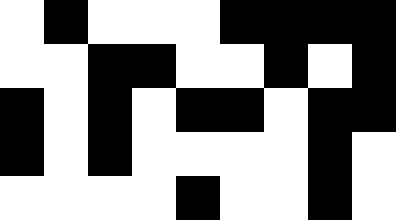[["white", "black", "white", "white", "white", "black", "black", "black", "black"], ["white", "white", "black", "black", "white", "white", "black", "white", "black"], ["black", "white", "black", "white", "black", "black", "white", "black", "black"], ["black", "white", "black", "white", "white", "white", "white", "black", "white"], ["white", "white", "white", "white", "black", "white", "white", "black", "white"]]